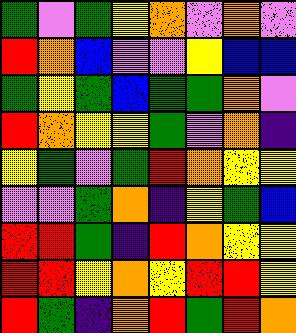[["green", "violet", "green", "yellow", "orange", "violet", "orange", "violet"], ["red", "orange", "blue", "violet", "violet", "yellow", "blue", "blue"], ["green", "yellow", "green", "blue", "green", "green", "orange", "violet"], ["red", "orange", "yellow", "yellow", "green", "violet", "orange", "indigo"], ["yellow", "green", "violet", "green", "red", "orange", "yellow", "yellow"], ["violet", "violet", "green", "orange", "indigo", "yellow", "green", "blue"], ["red", "red", "green", "indigo", "red", "orange", "yellow", "yellow"], ["red", "red", "yellow", "orange", "yellow", "red", "red", "yellow"], ["red", "green", "indigo", "orange", "red", "green", "red", "orange"]]